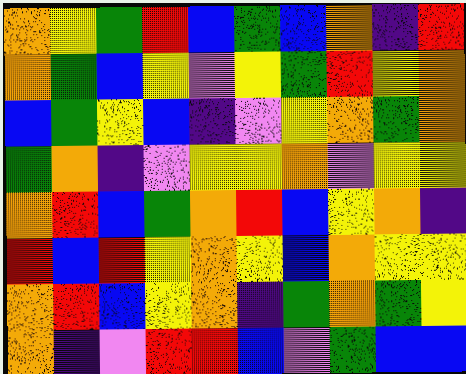[["orange", "yellow", "green", "red", "blue", "green", "blue", "orange", "indigo", "red"], ["orange", "green", "blue", "yellow", "violet", "yellow", "green", "red", "yellow", "orange"], ["blue", "green", "yellow", "blue", "indigo", "violet", "yellow", "orange", "green", "orange"], ["green", "orange", "indigo", "violet", "yellow", "yellow", "orange", "violet", "yellow", "yellow"], ["orange", "red", "blue", "green", "orange", "red", "blue", "yellow", "orange", "indigo"], ["red", "blue", "red", "yellow", "orange", "yellow", "blue", "orange", "yellow", "yellow"], ["orange", "red", "blue", "yellow", "orange", "indigo", "green", "orange", "green", "yellow"], ["orange", "indigo", "violet", "red", "red", "blue", "violet", "green", "blue", "blue"]]